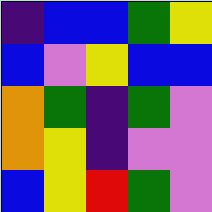[["indigo", "blue", "blue", "green", "yellow"], ["blue", "violet", "yellow", "blue", "blue"], ["orange", "green", "indigo", "green", "violet"], ["orange", "yellow", "indigo", "violet", "violet"], ["blue", "yellow", "red", "green", "violet"]]